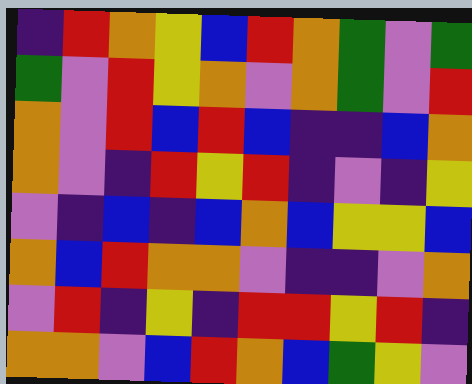[["indigo", "red", "orange", "yellow", "blue", "red", "orange", "green", "violet", "green"], ["green", "violet", "red", "yellow", "orange", "violet", "orange", "green", "violet", "red"], ["orange", "violet", "red", "blue", "red", "blue", "indigo", "indigo", "blue", "orange"], ["orange", "violet", "indigo", "red", "yellow", "red", "indigo", "violet", "indigo", "yellow"], ["violet", "indigo", "blue", "indigo", "blue", "orange", "blue", "yellow", "yellow", "blue"], ["orange", "blue", "red", "orange", "orange", "violet", "indigo", "indigo", "violet", "orange"], ["violet", "red", "indigo", "yellow", "indigo", "red", "red", "yellow", "red", "indigo"], ["orange", "orange", "violet", "blue", "red", "orange", "blue", "green", "yellow", "violet"]]